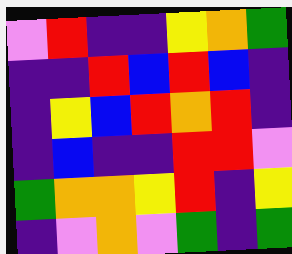[["violet", "red", "indigo", "indigo", "yellow", "orange", "green"], ["indigo", "indigo", "red", "blue", "red", "blue", "indigo"], ["indigo", "yellow", "blue", "red", "orange", "red", "indigo"], ["indigo", "blue", "indigo", "indigo", "red", "red", "violet"], ["green", "orange", "orange", "yellow", "red", "indigo", "yellow"], ["indigo", "violet", "orange", "violet", "green", "indigo", "green"]]